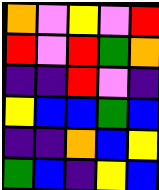[["orange", "violet", "yellow", "violet", "red"], ["red", "violet", "red", "green", "orange"], ["indigo", "indigo", "red", "violet", "indigo"], ["yellow", "blue", "blue", "green", "blue"], ["indigo", "indigo", "orange", "blue", "yellow"], ["green", "blue", "indigo", "yellow", "blue"]]